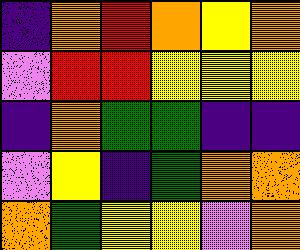[["indigo", "orange", "red", "orange", "yellow", "orange"], ["violet", "red", "red", "yellow", "yellow", "yellow"], ["indigo", "orange", "green", "green", "indigo", "indigo"], ["violet", "yellow", "indigo", "green", "orange", "orange"], ["orange", "green", "yellow", "yellow", "violet", "orange"]]